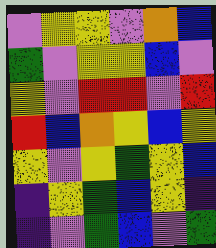[["violet", "yellow", "yellow", "violet", "orange", "blue"], ["green", "violet", "yellow", "yellow", "blue", "violet"], ["yellow", "violet", "red", "red", "violet", "red"], ["red", "blue", "orange", "yellow", "blue", "yellow"], ["yellow", "violet", "yellow", "green", "yellow", "blue"], ["indigo", "yellow", "green", "blue", "yellow", "indigo"], ["indigo", "violet", "green", "blue", "violet", "green"]]